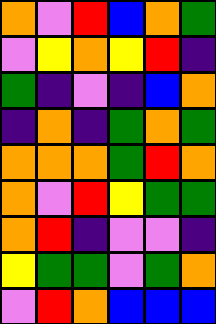[["orange", "violet", "red", "blue", "orange", "green"], ["violet", "yellow", "orange", "yellow", "red", "indigo"], ["green", "indigo", "violet", "indigo", "blue", "orange"], ["indigo", "orange", "indigo", "green", "orange", "green"], ["orange", "orange", "orange", "green", "red", "orange"], ["orange", "violet", "red", "yellow", "green", "green"], ["orange", "red", "indigo", "violet", "violet", "indigo"], ["yellow", "green", "green", "violet", "green", "orange"], ["violet", "red", "orange", "blue", "blue", "blue"]]